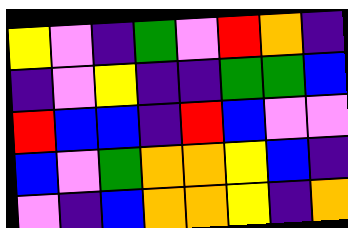[["yellow", "violet", "indigo", "green", "violet", "red", "orange", "indigo"], ["indigo", "violet", "yellow", "indigo", "indigo", "green", "green", "blue"], ["red", "blue", "blue", "indigo", "red", "blue", "violet", "violet"], ["blue", "violet", "green", "orange", "orange", "yellow", "blue", "indigo"], ["violet", "indigo", "blue", "orange", "orange", "yellow", "indigo", "orange"]]